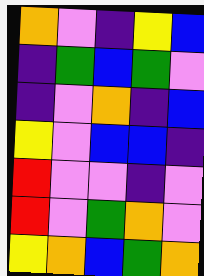[["orange", "violet", "indigo", "yellow", "blue"], ["indigo", "green", "blue", "green", "violet"], ["indigo", "violet", "orange", "indigo", "blue"], ["yellow", "violet", "blue", "blue", "indigo"], ["red", "violet", "violet", "indigo", "violet"], ["red", "violet", "green", "orange", "violet"], ["yellow", "orange", "blue", "green", "orange"]]